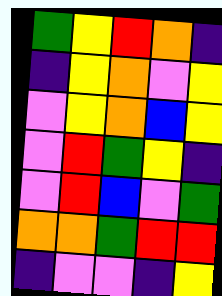[["green", "yellow", "red", "orange", "indigo"], ["indigo", "yellow", "orange", "violet", "yellow"], ["violet", "yellow", "orange", "blue", "yellow"], ["violet", "red", "green", "yellow", "indigo"], ["violet", "red", "blue", "violet", "green"], ["orange", "orange", "green", "red", "red"], ["indigo", "violet", "violet", "indigo", "yellow"]]